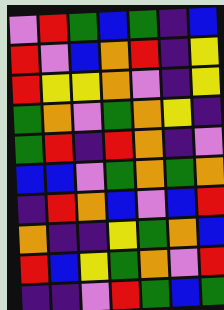[["violet", "red", "green", "blue", "green", "indigo", "blue"], ["red", "violet", "blue", "orange", "red", "indigo", "yellow"], ["red", "yellow", "yellow", "orange", "violet", "indigo", "yellow"], ["green", "orange", "violet", "green", "orange", "yellow", "indigo"], ["green", "red", "indigo", "red", "orange", "indigo", "violet"], ["blue", "blue", "violet", "green", "orange", "green", "orange"], ["indigo", "red", "orange", "blue", "violet", "blue", "red"], ["orange", "indigo", "indigo", "yellow", "green", "orange", "blue"], ["red", "blue", "yellow", "green", "orange", "violet", "red"], ["indigo", "indigo", "violet", "red", "green", "blue", "green"]]